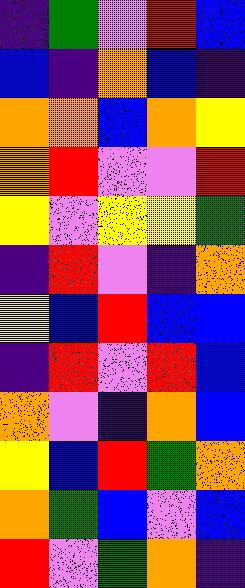[["indigo", "green", "violet", "red", "blue"], ["blue", "indigo", "orange", "blue", "indigo"], ["orange", "orange", "blue", "orange", "yellow"], ["orange", "red", "violet", "violet", "red"], ["yellow", "violet", "yellow", "yellow", "green"], ["indigo", "red", "violet", "indigo", "orange"], ["yellow", "blue", "red", "blue", "blue"], ["indigo", "red", "violet", "red", "blue"], ["orange", "violet", "indigo", "orange", "blue"], ["yellow", "blue", "red", "green", "orange"], ["orange", "green", "blue", "violet", "blue"], ["red", "violet", "green", "orange", "indigo"]]